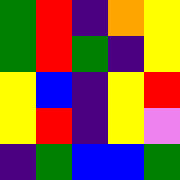[["green", "red", "indigo", "orange", "yellow"], ["green", "red", "green", "indigo", "yellow"], ["yellow", "blue", "indigo", "yellow", "red"], ["yellow", "red", "indigo", "yellow", "violet"], ["indigo", "green", "blue", "blue", "green"]]